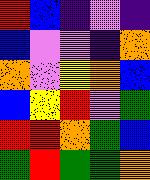[["red", "blue", "indigo", "violet", "indigo"], ["blue", "violet", "violet", "indigo", "orange"], ["orange", "violet", "yellow", "orange", "blue"], ["blue", "yellow", "red", "violet", "green"], ["red", "red", "orange", "green", "blue"], ["green", "red", "green", "green", "orange"]]